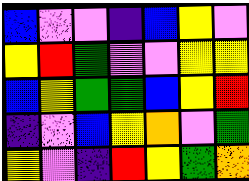[["blue", "violet", "violet", "indigo", "blue", "yellow", "violet"], ["yellow", "red", "green", "violet", "violet", "yellow", "yellow"], ["blue", "yellow", "green", "green", "blue", "yellow", "red"], ["indigo", "violet", "blue", "yellow", "orange", "violet", "green"], ["yellow", "violet", "indigo", "red", "yellow", "green", "orange"]]